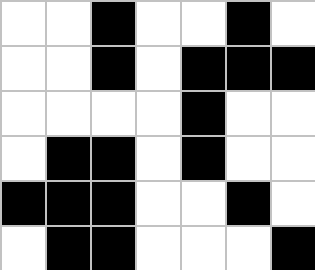[["white", "white", "black", "white", "white", "black", "white"], ["white", "white", "black", "white", "black", "black", "black"], ["white", "white", "white", "white", "black", "white", "white"], ["white", "black", "black", "white", "black", "white", "white"], ["black", "black", "black", "white", "white", "black", "white"], ["white", "black", "black", "white", "white", "white", "black"]]